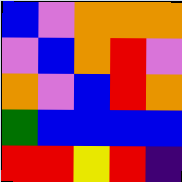[["blue", "violet", "orange", "orange", "orange"], ["violet", "blue", "orange", "red", "violet"], ["orange", "violet", "blue", "red", "orange"], ["green", "blue", "blue", "blue", "blue"], ["red", "red", "yellow", "red", "indigo"]]